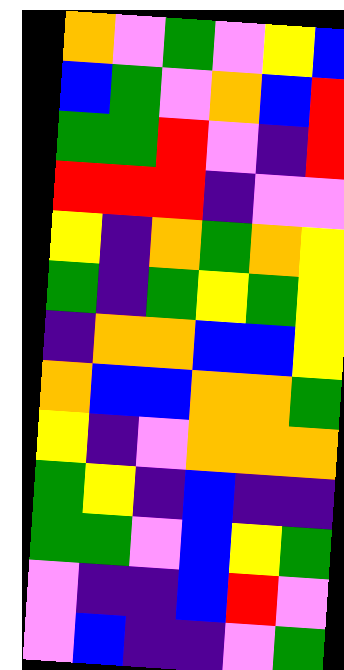[["orange", "violet", "green", "violet", "yellow", "blue"], ["blue", "green", "violet", "orange", "blue", "red"], ["green", "green", "red", "violet", "indigo", "red"], ["red", "red", "red", "indigo", "violet", "violet"], ["yellow", "indigo", "orange", "green", "orange", "yellow"], ["green", "indigo", "green", "yellow", "green", "yellow"], ["indigo", "orange", "orange", "blue", "blue", "yellow"], ["orange", "blue", "blue", "orange", "orange", "green"], ["yellow", "indigo", "violet", "orange", "orange", "orange"], ["green", "yellow", "indigo", "blue", "indigo", "indigo"], ["green", "green", "violet", "blue", "yellow", "green"], ["violet", "indigo", "indigo", "blue", "red", "violet"], ["violet", "blue", "indigo", "indigo", "violet", "green"]]